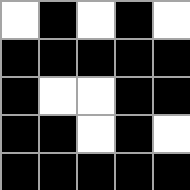[["white", "black", "white", "black", "white"], ["black", "black", "black", "black", "black"], ["black", "white", "white", "black", "black"], ["black", "black", "white", "black", "white"], ["black", "black", "black", "black", "black"]]